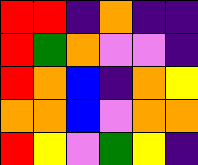[["red", "red", "indigo", "orange", "indigo", "indigo"], ["red", "green", "orange", "violet", "violet", "indigo"], ["red", "orange", "blue", "indigo", "orange", "yellow"], ["orange", "orange", "blue", "violet", "orange", "orange"], ["red", "yellow", "violet", "green", "yellow", "indigo"]]